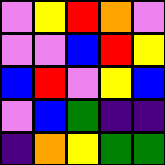[["violet", "yellow", "red", "orange", "violet"], ["violet", "violet", "blue", "red", "yellow"], ["blue", "red", "violet", "yellow", "blue"], ["violet", "blue", "green", "indigo", "indigo"], ["indigo", "orange", "yellow", "green", "green"]]